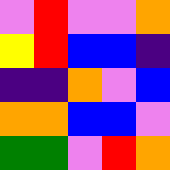[["violet", "red", "violet", "violet", "orange"], ["yellow", "red", "blue", "blue", "indigo"], ["indigo", "indigo", "orange", "violet", "blue"], ["orange", "orange", "blue", "blue", "violet"], ["green", "green", "violet", "red", "orange"]]